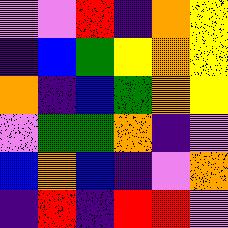[["violet", "violet", "red", "indigo", "orange", "yellow"], ["indigo", "blue", "green", "yellow", "orange", "yellow"], ["orange", "indigo", "blue", "green", "orange", "yellow"], ["violet", "green", "green", "orange", "indigo", "violet"], ["blue", "orange", "blue", "indigo", "violet", "orange"], ["indigo", "red", "indigo", "red", "red", "violet"]]